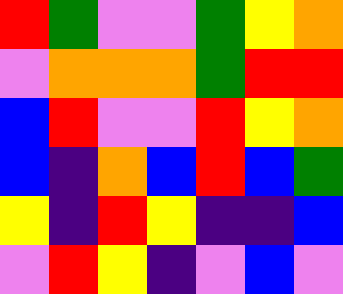[["red", "green", "violet", "violet", "green", "yellow", "orange"], ["violet", "orange", "orange", "orange", "green", "red", "red"], ["blue", "red", "violet", "violet", "red", "yellow", "orange"], ["blue", "indigo", "orange", "blue", "red", "blue", "green"], ["yellow", "indigo", "red", "yellow", "indigo", "indigo", "blue"], ["violet", "red", "yellow", "indigo", "violet", "blue", "violet"]]